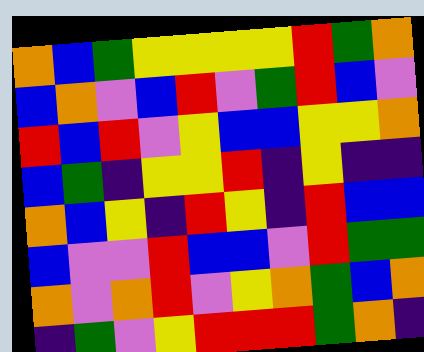[["orange", "blue", "green", "yellow", "yellow", "yellow", "yellow", "red", "green", "orange"], ["blue", "orange", "violet", "blue", "red", "violet", "green", "red", "blue", "violet"], ["red", "blue", "red", "violet", "yellow", "blue", "blue", "yellow", "yellow", "orange"], ["blue", "green", "indigo", "yellow", "yellow", "red", "indigo", "yellow", "indigo", "indigo"], ["orange", "blue", "yellow", "indigo", "red", "yellow", "indigo", "red", "blue", "blue"], ["blue", "violet", "violet", "red", "blue", "blue", "violet", "red", "green", "green"], ["orange", "violet", "orange", "red", "violet", "yellow", "orange", "green", "blue", "orange"], ["indigo", "green", "violet", "yellow", "red", "red", "red", "green", "orange", "indigo"]]